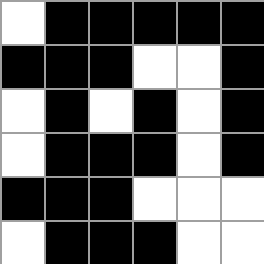[["white", "black", "black", "black", "black", "black"], ["black", "black", "black", "white", "white", "black"], ["white", "black", "white", "black", "white", "black"], ["white", "black", "black", "black", "white", "black"], ["black", "black", "black", "white", "white", "white"], ["white", "black", "black", "black", "white", "white"]]